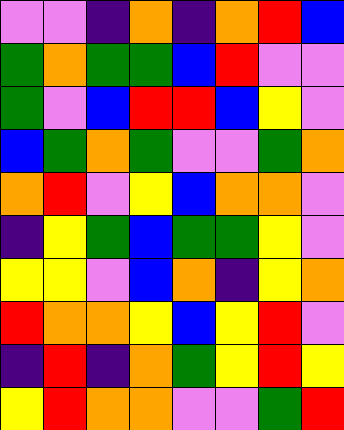[["violet", "violet", "indigo", "orange", "indigo", "orange", "red", "blue"], ["green", "orange", "green", "green", "blue", "red", "violet", "violet"], ["green", "violet", "blue", "red", "red", "blue", "yellow", "violet"], ["blue", "green", "orange", "green", "violet", "violet", "green", "orange"], ["orange", "red", "violet", "yellow", "blue", "orange", "orange", "violet"], ["indigo", "yellow", "green", "blue", "green", "green", "yellow", "violet"], ["yellow", "yellow", "violet", "blue", "orange", "indigo", "yellow", "orange"], ["red", "orange", "orange", "yellow", "blue", "yellow", "red", "violet"], ["indigo", "red", "indigo", "orange", "green", "yellow", "red", "yellow"], ["yellow", "red", "orange", "orange", "violet", "violet", "green", "red"]]